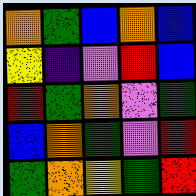[["orange", "green", "blue", "orange", "blue"], ["yellow", "indigo", "violet", "red", "blue"], ["red", "green", "orange", "violet", "green"], ["blue", "orange", "green", "violet", "red"], ["green", "orange", "yellow", "green", "red"]]